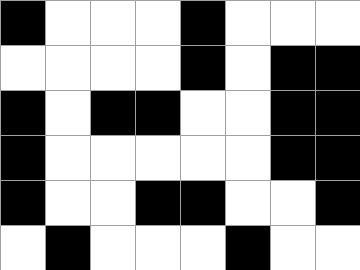[["black", "white", "white", "white", "black", "white", "white", "white"], ["white", "white", "white", "white", "black", "white", "black", "black"], ["black", "white", "black", "black", "white", "white", "black", "black"], ["black", "white", "white", "white", "white", "white", "black", "black"], ["black", "white", "white", "black", "black", "white", "white", "black"], ["white", "black", "white", "white", "white", "black", "white", "white"]]